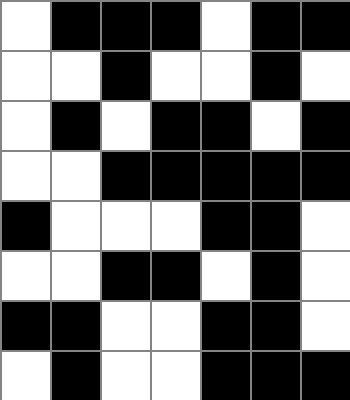[["white", "black", "black", "black", "white", "black", "black"], ["white", "white", "black", "white", "white", "black", "white"], ["white", "black", "white", "black", "black", "white", "black"], ["white", "white", "black", "black", "black", "black", "black"], ["black", "white", "white", "white", "black", "black", "white"], ["white", "white", "black", "black", "white", "black", "white"], ["black", "black", "white", "white", "black", "black", "white"], ["white", "black", "white", "white", "black", "black", "black"]]